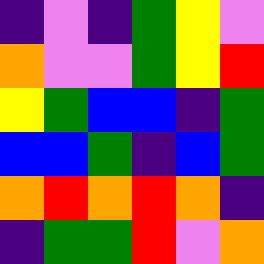[["indigo", "violet", "indigo", "green", "yellow", "violet"], ["orange", "violet", "violet", "green", "yellow", "red"], ["yellow", "green", "blue", "blue", "indigo", "green"], ["blue", "blue", "green", "indigo", "blue", "green"], ["orange", "red", "orange", "red", "orange", "indigo"], ["indigo", "green", "green", "red", "violet", "orange"]]